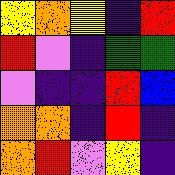[["yellow", "orange", "yellow", "indigo", "red"], ["red", "violet", "indigo", "green", "green"], ["violet", "indigo", "indigo", "red", "blue"], ["orange", "orange", "indigo", "red", "indigo"], ["orange", "red", "violet", "yellow", "indigo"]]